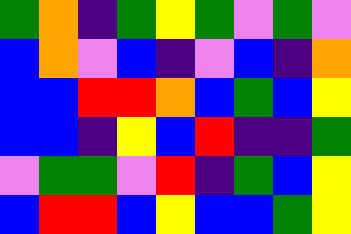[["green", "orange", "indigo", "green", "yellow", "green", "violet", "green", "violet"], ["blue", "orange", "violet", "blue", "indigo", "violet", "blue", "indigo", "orange"], ["blue", "blue", "red", "red", "orange", "blue", "green", "blue", "yellow"], ["blue", "blue", "indigo", "yellow", "blue", "red", "indigo", "indigo", "green"], ["violet", "green", "green", "violet", "red", "indigo", "green", "blue", "yellow"], ["blue", "red", "red", "blue", "yellow", "blue", "blue", "green", "yellow"]]